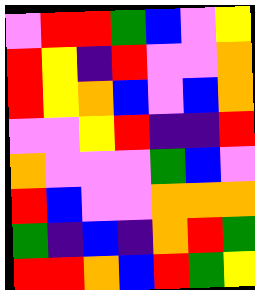[["violet", "red", "red", "green", "blue", "violet", "yellow"], ["red", "yellow", "indigo", "red", "violet", "violet", "orange"], ["red", "yellow", "orange", "blue", "violet", "blue", "orange"], ["violet", "violet", "yellow", "red", "indigo", "indigo", "red"], ["orange", "violet", "violet", "violet", "green", "blue", "violet"], ["red", "blue", "violet", "violet", "orange", "orange", "orange"], ["green", "indigo", "blue", "indigo", "orange", "red", "green"], ["red", "red", "orange", "blue", "red", "green", "yellow"]]